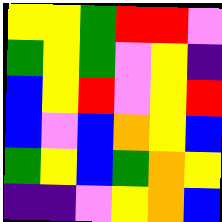[["yellow", "yellow", "green", "red", "red", "violet"], ["green", "yellow", "green", "violet", "yellow", "indigo"], ["blue", "yellow", "red", "violet", "yellow", "red"], ["blue", "violet", "blue", "orange", "yellow", "blue"], ["green", "yellow", "blue", "green", "orange", "yellow"], ["indigo", "indigo", "violet", "yellow", "orange", "blue"]]